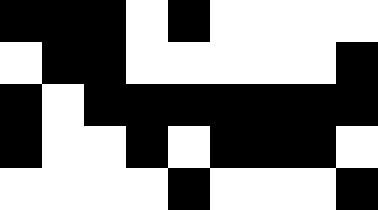[["black", "black", "black", "white", "black", "white", "white", "white", "white"], ["white", "black", "black", "white", "white", "white", "white", "white", "black"], ["black", "white", "black", "black", "black", "black", "black", "black", "black"], ["black", "white", "white", "black", "white", "black", "black", "black", "white"], ["white", "white", "white", "white", "black", "white", "white", "white", "black"]]